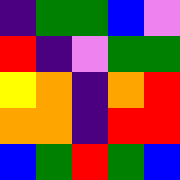[["indigo", "green", "green", "blue", "violet"], ["red", "indigo", "violet", "green", "green"], ["yellow", "orange", "indigo", "orange", "red"], ["orange", "orange", "indigo", "red", "red"], ["blue", "green", "red", "green", "blue"]]